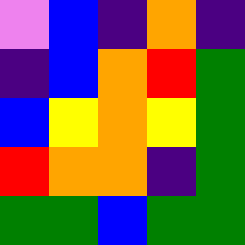[["violet", "blue", "indigo", "orange", "indigo"], ["indigo", "blue", "orange", "red", "green"], ["blue", "yellow", "orange", "yellow", "green"], ["red", "orange", "orange", "indigo", "green"], ["green", "green", "blue", "green", "green"]]